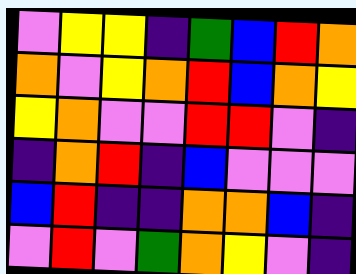[["violet", "yellow", "yellow", "indigo", "green", "blue", "red", "orange"], ["orange", "violet", "yellow", "orange", "red", "blue", "orange", "yellow"], ["yellow", "orange", "violet", "violet", "red", "red", "violet", "indigo"], ["indigo", "orange", "red", "indigo", "blue", "violet", "violet", "violet"], ["blue", "red", "indigo", "indigo", "orange", "orange", "blue", "indigo"], ["violet", "red", "violet", "green", "orange", "yellow", "violet", "indigo"]]